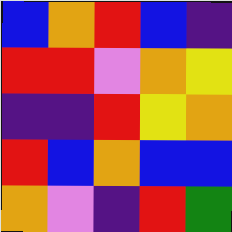[["blue", "orange", "red", "blue", "indigo"], ["red", "red", "violet", "orange", "yellow"], ["indigo", "indigo", "red", "yellow", "orange"], ["red", "blue", "orange", "blue", "blue"], ["orange", "violet", "indigo", "red", "green"]]